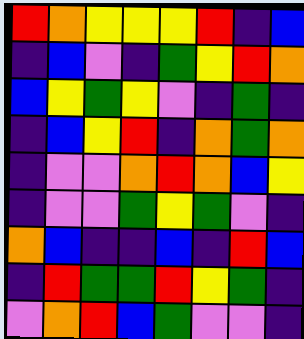[["red", "orange", "yellow", "yellow", "yellow", "red", "indigo", "blue"], ["indigo", "blue", "violet", "indigo", "green", "yellow", "red", "orange"], ["blue", "yellow", "green", "yellow", "violet", "indigo", "green", "indigo"], ["indigo", "blue", "yellow", "red", "indigo", "orange", "green", "orange"], ["indigo", "violet", "violet", "orange", "red", "orange", "blue", "yellow"], ["indigo", "violet", "violet", "green", "yellow", "green", "violet", "indigo"], ["orange", "blue", "indigo", "indigo", "blue", "indigo", "red", "blue"], ["indigo", "red", "green", "green", "red", "yellow", "green", "indigo"], ["violet", "orange", "red", "blue", "green", "violet", "violet", "indigo"]]